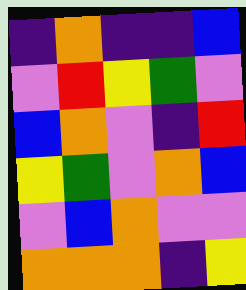[["indigo", "orange", "indigo", "indigo", "blue"], ["violet", "red", "yellow", "green", "violet"], ["blue", "orange", "violet", "indigo", "red"], ["yellow", "green", "violet", "orange", "blue"], ["violet", "blue", "orange", "violet", "violet"], ["orange", "orange", "orange", "indigo", "yellow"]]